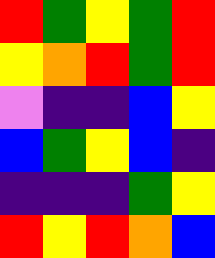[["red", "green", "yellow", "green", "red"], ["yellow", "orange", "red", "green", "red"], ["violet", "indigo", "indigo", "blue", "yellow"], ["blue", "green", "yellow", "blue", "indigo"], ["indigo", "indigo", "indigo", "green", "yellow"], ["red", "yellow", "red", "orange", "blue"]]